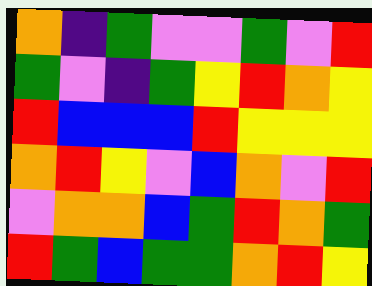[["orange", "indigo", "green", "violet", "violet", "green", "violet", "red"], ["green", "violet", "indigo", "green", "yellow", "red", "orange", "yellow"], ["red", "blue", "blue", "blue", "red", "yellow", "yellow", "yellow"], ["orange", "red", "yellow", "violet", "blue", "orange", "violet", "red"], ["violet", "orange", "orange", "blue", "green", "red", "orange", "green"], ["red", "green", "blue", "green", "green", "orange", "red", "yellow"]]